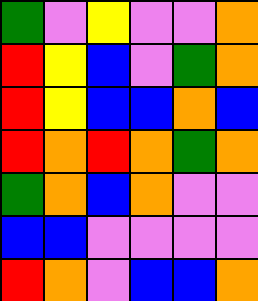[["green", "violet", "yellow", "violet", "violet", "orange"], ["red", "yellow", "blue", "violet", "green", "orange"], ["red", "yellow", "blue", "blue", "orange", "blue"], ["red", "orange", "red", "orange", "green", "orange"], ["green", "orange", "blue", "orange", "violet", "violet"], ["blue", "blue", "violet", "violet", "violet", "violet"], ["red", "orange", "violet", "blue", "blue", "orange"]]